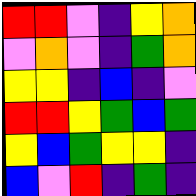[["red", "red", "violet", "indigo", "yellow", "orange"], ["violet", "orange", "violet", "indigo", "green", "orange"], ["yellow", "yellow", "indigo", "blue", "indigo", "violet"], ["red", "red", "yellow", "green", "blue", "green"], ["yellow", "blue", "green", "yellow", "yellow", "indigo"], ["blue", "violet", "red", "indigo", "green", "indigo"]]